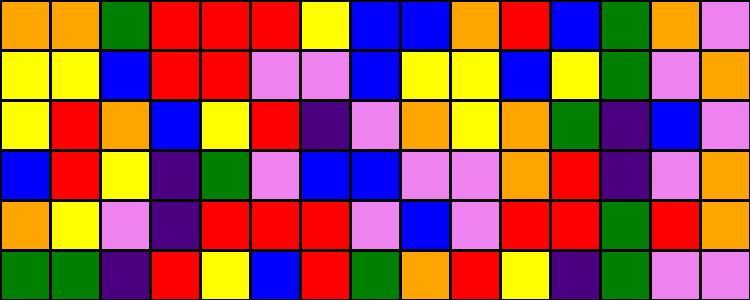[["orange", "orange", "green", "red", "red", "red", "yellow", "blue", "blue", "orange", "red", "blue", "green", "orange", "violet"], ["yellow", "yellow", "blue", "red", "red", "violet", "violet", "blue", "yellow", "yellow", "blue", "yellow", "green", "violet", "orange"], ["yellow", "red", "orange", "blue", "yellow", "red", "indigo", "violet", "orange", "yellow", "orange", "green", "indigo", "blue", "violet"], ["blue", "red", "yellow", "indigo", "green", "violet", "blue", "blue", "violet", "violet", "orange", "red", "indigo", "violet", "orange"], ["orange", "yellow", "violet", "indigo", "red", "red", "red", "violet", "blue", "violet", "red", "red", "green", "red", "orange"], ["green", "green", "indigo", "red", "yellow", "blue", "red", "green", "orange", "red", "yellow", "indigo", "green", "violet", "violet"]]